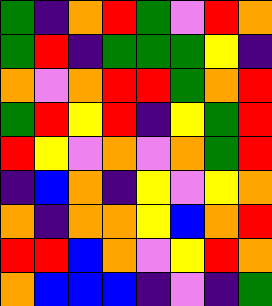[["green", "indigo", "orange", "red", "green", "violet", "red", "orange"], ["green", "red", "indigo", "green", "green", "green", "yellow", "indigo"], ["orange", "violet", "orange", "red", "red", "green", "orange", "red"], ["green", "red", "yellow", "red", "indigo", "yellow", "green", "red"], ["red", "yellow", "violet", "orange", "violet", "orange", "green", "red"], ["indigo", "blue", "orange", "indigo", "yellow", "violet", "yellow", "orange"], ["orange", "indigo", "orange", "orange", "yellow", "blue", "orange", "red"], ["red", "red", "blue", "orange", "violet", "yellow", "red", "orange"], ["orange", "blue", "blue", "blue", "indigo", "violet", "indigo", "green"]]